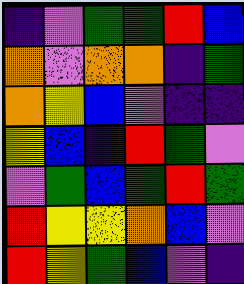[["indigo", "violet", "green", "green", "red", "blue"], ["orange", "violet", "orange", "orange", "indigo", "green"], ["orange", "yellow", "blue", "violet", "indigo", "indigo"], ["yellow", "blue", "indigo", "red", "green", "violet"], ["violet", "green", "blue", "green", "red", "green"], ["red", "yellow", "yellow", "orange", "blue", "violet"], ["red", "yellow", "green", "blue", "violet", "indigo"]]